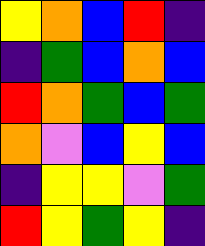[["yellow", "orange", "blue", "red", "indigo"], ["indigo", "green", "blue", "orange", "blue"], ["red", "orange", "green", "blue", "green"], ["orange", "violet", "blue", "yellow", "blue"], ["indigo", "yellow", "yellow", "violet", "green"], ["red", "yellow", "green", "yellow", "indigo"]]